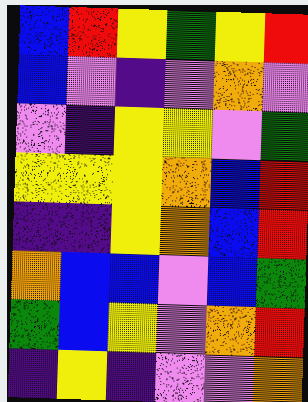[["blue", "red", "yellow", "green", "yellow", "red"], ["blue", "violet", "indigo", "violet", "orange", "violet"], ["violet", "indigo", "yellow", "yellow", "violet", "green"], ["yellow", "yellow", "yellow", "orange", "blue", "red"], ["indigo", "indigo", "yellow", "orange", "blue", "red"], ["orange", "blue", "blue", "violet", "blue", "green"], ["green", "blue", "yellow", "violet", "orange", "red"], ["indigo", "yellow", "indigo", "violet", "violet", "orange"]]